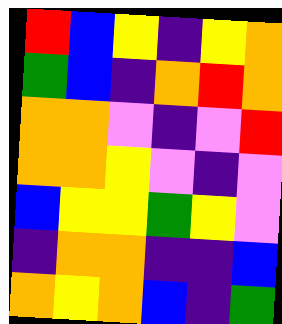[["red", "blue", "yellow", "indigo", "yellow", "orange"], ["green", "blue", "indigo", "orange", "red", "orange"], ["orange", "orange", "violet", "indigo", "violet", "red"], ["orange", "orange", "yellow", "violet", "indigo", "violet"], ["blue", "yellow", "yellow", "green", "yellow", "violet"], ["indigo", "orange", "orange", "indigo", "indigo", "blue"], ["orange", "yellow", "orange", "blue", "indigo", "green"]]